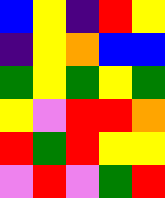[["blue", "yellow", "indigo", "red", "yellow"], ["indigo", "yellow", "orange", "blue", "blue"], ["green", "yellow", "green", "yellow", "green"], ["yellow", "violet", "red", "red", "orange"], ["red", "green", "red", "yellow", "yellow"], ["violet", "red", "violet", "green", "red"]]